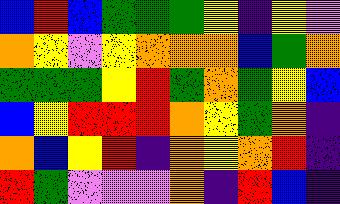[["blue", "red", "blue", "green", "green", "green", "yellow", "indigo", "yellow", "violet"], ["orange", "yellow", "violet", "yellow", "orange", "orange", "orange", "blue", "green", "orange"], ["green", "green", "green", "yellow", "red", "green", "orange", "green", "yellow", "blue"], ["blue", "yellow", "red", "red", "red", "orange", "yellow", "green", "orange", "indigo"], ["orange", "blue", "yellow", "red", "indigo", "orange", "yellow", "orange", "red", "indigo"], ["red", "green", "violet", "violet", "violet", "orange", "indigo", "red", "blue", "indigo"]]